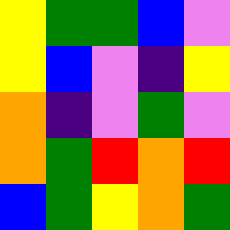[["yellow", "green", "green", "blue", "violet"], ["yellow", "blue", "violet", "indigo", "yellow"], ["orange", "indigo", "violet", "green", "violet"], ["orange", "green", "red", "orange", "red"], ["blue", "green", "yellow", "orange", "green"]]